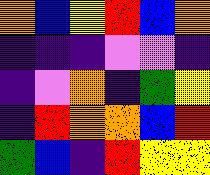[["orange", "blue", "yellow", "red", "blue", "orange"], ["indigo", "indigo", "indigo", "violet", "violet", "indigo"], ["indigo", "violet", "orange", "indigo", "green", "yellow"], ["indigo", "red", "orange", "orange", "blue", "red"], ["green", "blue", "indigo", "red", "yellow", "yellow"]]